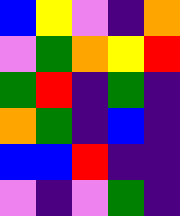[["blue", "yellow", "violet", "indigo", "orange"], ["violet", "green", "orange", "yellow", "red"], ["green", "red", "indigo", "green", "indigo"], ["orange", "green", "indigo", "blue", "indigo"], ["blue", "blue", "red", "indigo", "indigo"], ["violet", "indigo", "violet", "green", "indigo"]]